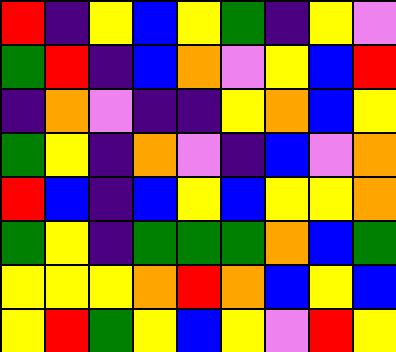[["red", "indigo", "yellow", "blue", "yellow", "green", "indigo", "yellow", "violet"], ["green", "red", "indigo", "blue", "orange", "violet", "yellow", "blue", "red"], ["indigo", "orange", "violet", "indigo", "indigo", "yellow", "orange", "blue", "yellow"], ["green", "yellow", "indigo", "orange", "violet", "indigo", "blue", "violet", "orange"], ["red", "blue", "indigo", "blue", "yellow", "blue", "yellow", "yellow", "orange"], ["green", "yellow", "indigo", "green", "green", "green", "orange", "blue", "green"], ["yellow", "yellow", "yellow", "orange", "red", "orange", "blue", "yellow", "blue"], ["yellow", "red", "green", "yellow", "blue", "yellow", "violet", "red", "yellow"]]